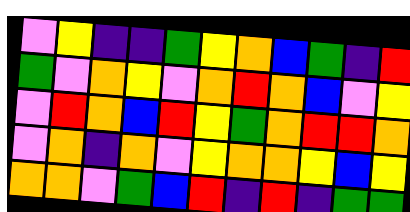[["violet", "yellow", "indigo", "indigo", "green", "yellow", "orange", "blue", "green", "indigo", "red"], ["green", "violet", "orange", "yellow", "violet", "orange", "red", "orange", "blue", "violet", "yellow"], ["violet", "red", "orange", "blue", "red", "yellow", "green", "orange", "red", "red", "orange"], ["violet", "orange", "indigo", "orange", "violet", "yellow", "orange", "orange", "yellow", "blue", "yellow"], ["orange", "orange", "violet", "green", "blue", "red", "indigo", "red", "indigo", "green", "green"]]